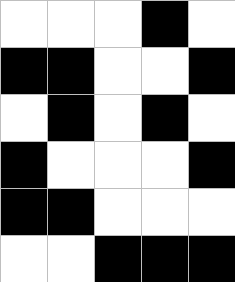[["white", "white", "white", "black", "white"], ["black", "black", "white", "white", "black"], ["white", "black", "white", "black", "white"], ["black", "white", "white", "white", "black"], ["black", "black", "white", "white", "white"], ["white", "white", "black", "black", "black"]]